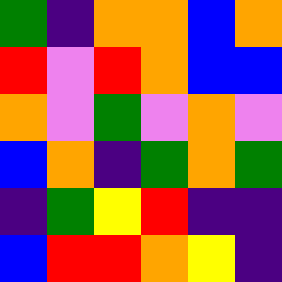[["green", "indigo", "orange", "orange", "blue", "orange"], ["red", "violet", "red", "orange", "blue", "blue"], ["orange", "violet", "green", "violet", "orange", "violet"], ["blue", "orange", "indigo", "green", "orange", "green"], ["indigo", "green", "yellow", "red", "indigo", "indigo"], ["blue", "red", "red", "orange", "yellow", "indigo"]]